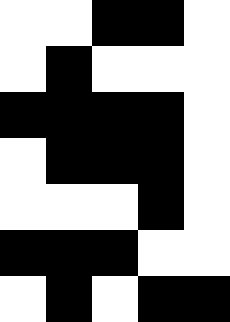[["white", "white", "black", "black", "white"], ["white", "black", "white", "white", "white"], ["black", "black", "black", "black", "white"], ["white", "black", "black", "black", "white"], ["white", "white", "white", "black", "white"], ["black", "black", "black", "white", "white"], ["white", "black", "white", "black", "black"]]